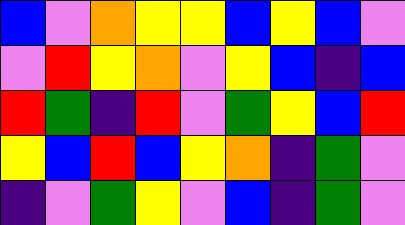[["blue", "violet", "orange", "yellow", "yellow", "blue", "yellow", "blue", "violet"], ["violet", "red", "yellow", "orange", "violet", "yellow", "blue", "indigo", "blue"], ["red", "green", "indigo", "red", "violet", "green", "yellow", "blue", "red"], ["yellow", "blue", "red", "blue", "yellow", "orange", "indigo", "green", "violet"], ["indigo", "violet", "green", "yellow", "violet", "blue", "indigo", "green", "violet"]]